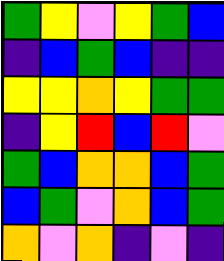[["green", "yellow", "violet", "yellow", "green", "blue"], ["indigo", "blue", "green", "blue", "indigo", "indigo"], ["yellow", "yellow", "orange", "yellow", "green", "green"], ["indigo", "yellow", "red", "blue", "red", "violet"], ["green", "blue", "orange", "orange", "blue", "green"], ["blue", "green", "violet", "orange", "blue", "green"], ["orange", "violet", "orange", "indigo", "violet", "indigo"]]